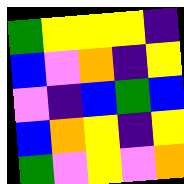[["green", "yellow", "yellow", "yellow", "indigo"], ["blue", "violet", "orange", "indigo", "yellow"], ["violet", "indigo", "blue", "green", "blue"], ["blue", "orange", "yellow", "indigo", "yellow"], ["green", "violet", "yellow", "violet", "orange"]]